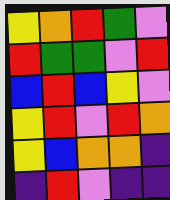[["yellow", "orange", "red", "green", "violet"], ["red", "green", "green", "violet", "red"], ["blue", "red", "blue", "yellow", "violet"], ["yellow", "red", "violet", "red", "orange"], ["yellow", "blue", "orange", "orange", "indigo"], ["indigo", "red", "violet", "indigo", "indigo"]]